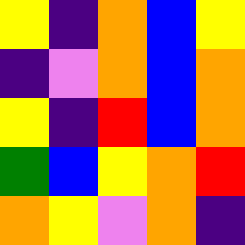[["yellow", "indigo", "orange", "blue", "yellow"], ["indigo", "violet", "orange", "blue", "orange"], ["yellow", "indigo", "red", "blue", "orange"], ["green", "blue", "yellow", "orange", "red"], ["orange", "yellow", "violet", "orange", "indigo"]]